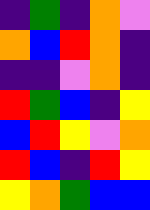[["indigo", "green", "indigo", "orange", "violet"], ["orange", "blue", "red", "orange", "indigo"], ["indigo", "indigo", "violet", "orange", "indigo"], ["red", "green", "blue", "indigo", "yellow"], ["blue", "red", "yellow", "violet", "orange"], ["red", "blue", "indigo", "red", "yellow"], ["yellow", "orange", "green", "blue", "blue"]]